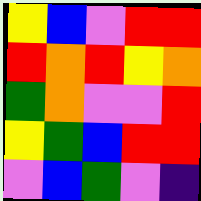[["yellow", "blue", "violet", "red", "red"], ["red", "orange", "red", "yellow", "orange"], ["green", "orange", "violet", "violet", "red"], ["yellow", "green", "blue", "red", "red"], ["violet", "blue", "green", "violet", "indigo"]]